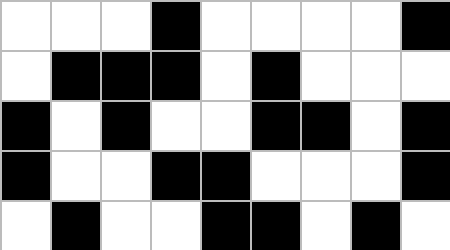[["white", "white", "white", "black", "white", "white", "white", "white", "black"], ["white", "black", "black", "black", "white", "black", "white", "white", "white"], ["black", "white", "black", "white", "white", "black", "black", "white", "black"], ["black", "white", "white", "black", "black", "white", "white", "white", "black"], ["white", "black", "white", "white", "black", "black", "white", "black", "white"]]